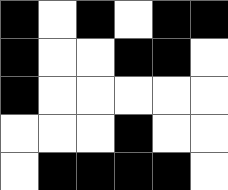[["black", "white", "black", "white", "black", "black"], ["black", "white", "white", "black", "black", "white"], ["black", "white", "white", "white", "white", "white"], ["white", "white", "white", "black", "white", "white"], ["white", "black", "black", "black", "black", "white"]]